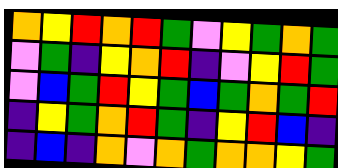[["orange", "yellow", "red", "orange", "red", "green", "violet", "yellow", "green", "orange", "green"], ["violet", "green", "indigo", "yellow", "orange", "red", "indigo", "violet", "yellow", "red", "green"], ["violet", "blue", "green", "red", "yellow", "green", "blue", "green", "orange", "green", "red"], ["indigo", "yellow", "green", "orange", "red", "green", "indigo", "yellow", "red", "blue", "indigo"], ["indigo", "blue", "indigo", "orange", "violet", "orange", "green", "orange", "orange", "yellow", "green"]]